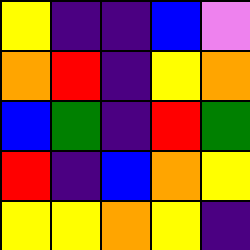[["yellow", "indigo", "indigo", "blue", "violet"], ["orange", "red", "indigo", "yellow", "orange"], ["blue", "green", "indigo", "red", "green"], ["red", "indigo", "blue", "orange", "yellow"], ["yellow", "yellow", "orange", "yellow", "indigo"]]